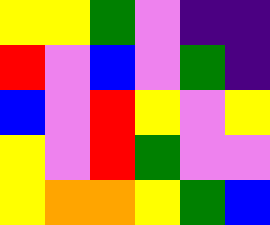[["yellow", "yellow", "green", "violet", "indigo", "indigo"], ["red", "violet", "blue", "violet", "green", "indigo"], ["blue", "violet", "red", "yellow", "violet", "yellow"], ["yellow", "violet", "red", "green", "violet", "violet"], ["yellow", "orange", "orange", "yellow", "green", "blue"]]